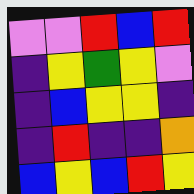[["violet", "violet", "red", "blue", "red"], ["indigo", "yellow", "green", "yellow", "violet"], ["indigo", "blue", "yellow", "yellow", "indigo"], ["indigo", "red", "indigo", "indigo", "orange"], ["blue", "yellow", "blue", "red", "yellow"]]